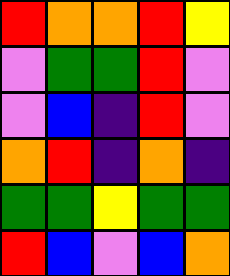[["red", "orange", "orange", "red", "yellow"], ["violet", "green", "green", "red", "violet"], ["violet", "blue", "indigo", "red", "violet"], ["orange", "red", "indigo", "orange", "indigo"], ["green", "green", "yellow", "green", "green"], ["red", "blue", "violet", "blue", "orange"]]